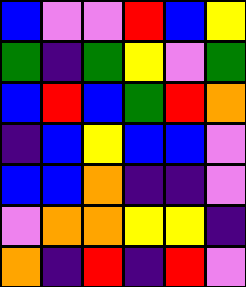[["blue", "violet", "violet", "red", "blue", "yellow"], ["green", "indigo", "green", "yellow", "violet", "green"], ["blue", "red", "blue", "green", "red", "orange"], ["indigo", "blue", "yellow", "blue", "blue", "violet"], ["blue", "blue", "orange", "indigo", "indigo", "violet"], ["violet", "orange", "orange", "yellow", "yellow", "indigo"], ["orange", "indigo", "red", "indigo", "red", "violet"]]